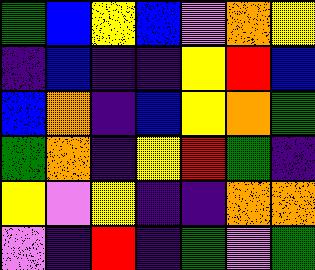[["green", "blue", "yellow", "blue", "violet", "orange", "yellow"], ["indigo", "blue", "indigo", "indigo", "yellow", "red", "blue"], ["blue", "orange", "indigo", "blue", "yellow", "orange", "green"], ["green", "orange", "indigo", "yellow", "red", "green", "indigo"], ["yellow", "violet", "yellow", "indigo", "indigo", "orange", "orange"], ["violet", "indigo", "red", "indigo", "green", "violet", "green"]]